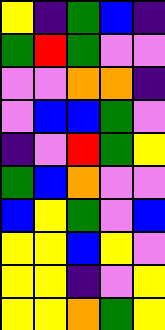[["yellow", "indigo", "green", "blue", "indigo"], ["green", "red", "green", "violet", "violet"], ["violet", "violet", "orange", "orange", "indigo"], ["violet", "blue", "blue", "green", "violet"], ["indigo", "violet", "red", "green", "yellow"], ["green", "blue", "orange", "violet", "violet"], ["blue", "yellow", "green", "violet", "blue"], ["yellow", "yellow", "blue", "yellow", "violet"], ["yellow", "yellow", "indigo", "violet", "yellow"], ["yellow", "yellow", "orange", "green", "yellow"]]